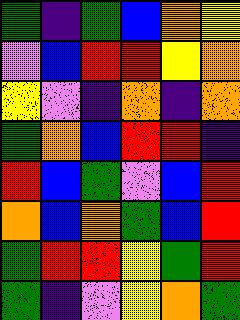[["green", "indigo", "green", "blue", "orange", "yellow"], ["violet", "blue", "red", "red", "yellow", "orange"], ["yellow", "violet", "indigo", "orange", "indigo", "orange"], ["green", "orange", "blue", "red", "red", "indigo"], ["red", "blue", "green", "violet", "blue", "red"], ["orange", "blue", "orange", "green", "blue", "red"], ["green", "red", "red", "yellow", "green", "red"], ["green", "indigo", "violet", "yellow", "orange", "green"]]